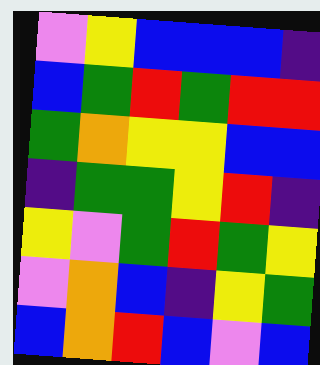[["violet", "yellow", "blue", "blue", "blue", "indigo"], ["blue", "green", "red", "green", "red", "red"], ["green", "orange", "yellow", "yellow", "blue", "blue"], ["indigo", "green", "green", "yellow", "red", "indigo"], ["yellow", "violet", "green", "red", "green", "yellow"], ["violet", "orange", "blue", "indigo", "yellow", "green"], ["blue", "orange", "red", "blue", "violet", "blue"]]